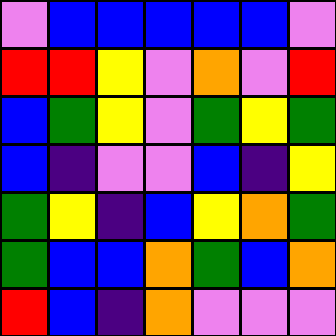[["violet", "blue", "blue", "blue", "blue", "blue", "violet"], ["red", "red", "yellow", "violet", "orange", "violet", "red"], ["blue", "green", "yellow", "violet", "green", "yellow", "green"], ["blue", "indigo", "violet", "violet", "blue", "indigo", "yellow"], ["green", "yellow", "indigo", "blue", "yellow", "orange", "green"], ["green", "blue", "blue", "orange", "green", "blue", "orange"], ["red", "blue", "indigo", "orange", "violet", "violet", "violet"]]